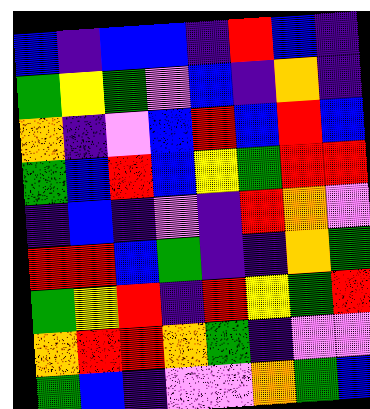[["blue", "indigo", "blue", "blue", "indigo", "red", "blue", "indigo"], ["green", "yellow", "green", "violet", "blue", "indigo", "orange", "indigo"], ["orange", "indigo", "violet", "blue", "red", "blue", "red", "blue"], ["green", "blue", "red", "blue", "yellow", "green", "red", "red"], ["indigo", "blue", "indigo", "violet", "indigo", "red", "orange", "violet"], ["red", "red", "blue", "green", "indigo", "indigo", "orange", "green"], ["green", "yellow", "red", "indigo", "red", "yellow", "green", "red"], ["orange", "red", "red", "orange", "green", "indigo", "violet", "violet"], ["green", "blue", "indigo", "violet", "violet", "orange", "green", "blue"]]